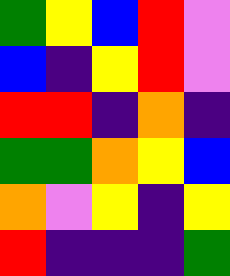[["green", "yellow", "blue", "red", "violet"], ["blue", "indigo", "yellow", "red", "violet"], ["red", "red", "indigo", "orange", "indigo"], ["green", "green", "orange", "yellow", "blue"], ["orange", "violet", "yellow", "indigo", "yellow"], ["red", "indigo", "indigo", "indigo", "green"]]